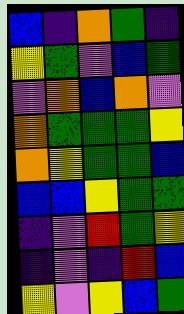[["blue", "indigo", "orange", "green", "indigo"], ["yellow", "green", "violet", "blue", "green"], ["violet", "orange", "blue", "orange", "violet"], ["orange", "green", "green", "green", "yellow"], ["orange", "yellow", "green", "green", "blue"], ["blue", "blue", "yellow", "green", "green"], ["indigo", "violet", "red", "green", "yellow"], ["indigo", "violet", "indigo", "red", "blue"], ["yellow", "violet", "yellow", "blue", "green"]]